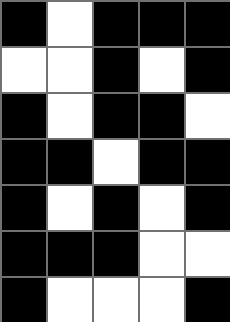[["black", "white", "black", "black", "black"], ["white", "white", "black", "white", "black"], ["black", "white", "black", "black", "white"], ["black", "black", "white", "black", "black"], ["black", "white", "black", "white", "black"], ["black", "black", "black", "white", "white"], ["black", "white", "white", "white", "black"]]